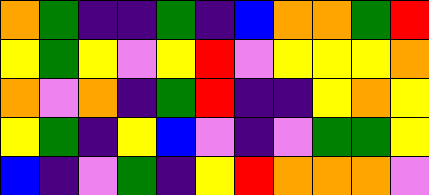[["orange", "green", "indigo", "indigo", "green", "indigo", "blue", "orange", "orange", "green", "red"], ["yellow", "green", "yellow", "violet", "yellow", "red", "violet", "yellow", "yellow", "yellow", "orange"], ["orange", "violet", "orange", "indigo", "green", "red", "indigo", "indigo", "yellow", "orange", "yellow"], ["yellow", "green", "indigo", "yellow", "blue", "violet", "indigo", "violet", "green", "green", "yellow"], ["blue", "indigo", "violet", "green", "indigo", "yellow", "red", "orange", "orange", "orange", "violet"]]